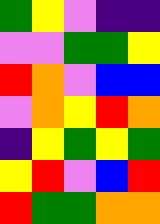[["green", "yellow", "violet", "indigo", "indigo"], ["violet", "violet", "green", "green", "yellow"], ["red", "orange", "violet", "blue", "blue"], ["violet", "orange", "yellow", "red", "orange"], ["indigo", "yellow", "green", "yellow", "green"], ["yellow", "red", "violet", "blue", "red"], ["red", "green", "green", "orange", "orange"]]